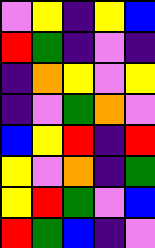[["violet", "yellow", "indigo", "yellow", "blue"], ["red", "green", "indigo", "violet", "indigo"], ["indigo", "orange", "yellow", "violet", "yellow"], ["indigo", "violet", "green", "orange", "violet"], ["blue", "yellow", "red", "indigo", "red"], ["yellow", "violet", "orange", "indigo", "green"], ["yellow", "red", "green", "violet", "blue"], ["red", "green", "blue", "indigo", "violet"]]